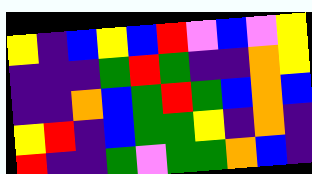[["yellow", "indigo", "blue", "yellow", "blue", "red", "violet", "blue", "violet", "yellow"], ["indigo", "indigo", "indigo", "green", "red", "green", "indigo", "indigo", "orange", "yellow"], ["indigo", "indigo", "orange", "blue", "green", "red", "green", "blue", "orange", "blue"], ["yellow", "red", "indigo", "blue", "green", "green", "yellow", "indigo", "orange", "indigo"], ["red", "indigo", "indigo", "green", "violet", "green", "green", "orange", "blue", "indigo"]]